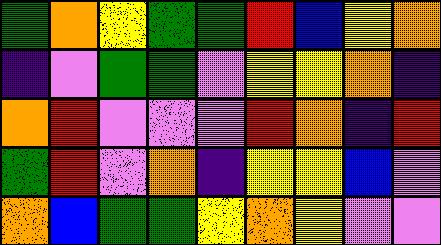[["green", "orange", "yellow", "green", "green", "red", "blue", "yellow", "orange"], ["indigo", "violet", "green", "green", "violet", "yellow", "yellow", "orange", "indigo"], ["orange", "red", "violet", "violet", "violet", "red", "orange", "indigo", "red"], ["green", "red", "violet", "orange", "indigo", "yellow", "yellow", "blue", "violet"], ["orange", "blue", "green", "green", "yellow", "orange", "yellow", "violet", "violet"]]